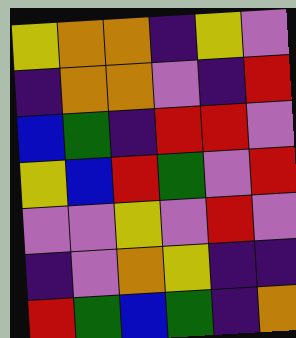[["yellow", "orange", "orange", "indigo", "yellow", "violet"], ["indigo", "orange", "orange", "violet", "indigo", "red"], ["blue", "green", "indigo", "red", "red", "violet"], ["yellow", "blue", "red", "green", "violet", "red"], ["violet", "violet", "yellow", "violet", "red", "violet"], ["indigo", "violet", "orange", "yellow", "indigo", "indigo"], ["red", "green", "blue", "green", "indigo", "orange"]]